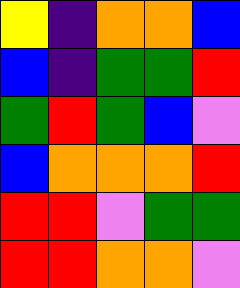[["yellow", "indigo", "orange", "orange", "blue"], ["blue", "indigo", "green", "green", "red"], ["green", "red", "green", "blue", "violet"], ["blue", "orange", "orange", "orange", "red"], ["red", "red", "violet", "green", "green"], ["red", "red", "orange", "orange", "violet"]]